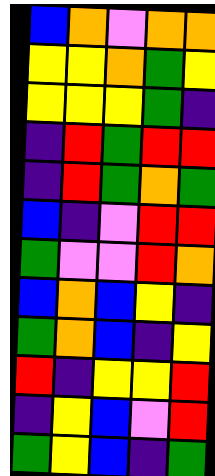[["blue", "orange", "violet", "orange", "orange"], ["yellow", "yellow", "orange", "green", "yellow"], ["yellow", "yellow", "yellow", "green", "indigo"], ["indigo", "red", "green", "red", "red"], ["indigo", "red", "green", "orange", "green"], ["blue", "indigo", "violet", "red", "red"], ["green", "violet", "violet", "red", "orange"], ["blue", "orange", "blue", "yellow", "indigo"], ["green", "orange", "blue", "indigo", "yellow"], ["red", "indigo", "yellow", "yellow", "red"], ["indigo", "yellow", "blue", "violet", "red"], ["green", "yellow", "blue", "indigo", "green"]]